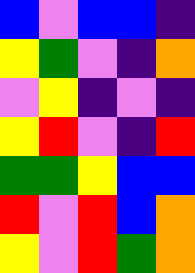[["blue", "violet", "blue", "blue", "indigo"], ["yellow", "green", "violet", "indigo", "orange"], ["violet", "yellow", "indigo", "violet", "indigo"], ["yellow", "red", "violet", "indigo", "red"], ["green", "green", "yellow", "blue", "blue"], ["red", "violet", "red", "blue", "orange"], ["yellow", "violet", "red", "green", "orange"]]